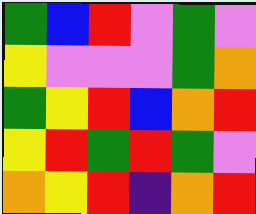[["green", "blue", "red", "violet", "green", "violet"], ["yellow", "violet", "violet", "violet", "green", "orange"], ["green", "yellow", "red", "blue", "orange", "red"], ["yellow", "red", "green", "red", "green", "violet"], ["orange", "yellow", "red", "indigo", "orange", "red"]]